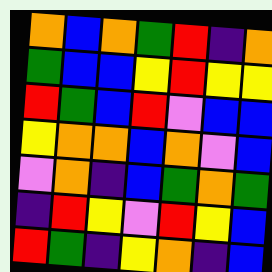[["orange", "blue", "orange", "green", "red", "indigo", "orange"], ["green", "blue", "blue", "yellow", "red", "yellow", "yellow"], ["red", "green", "blue", "red", "violet", "blue", "blue"], ["yellow", "orange", "orange", "blue", "orange", "violet", "blue"], ["violet", "orange", "indigo", "blue", "green", "orange", "green"], ["indigo", "red", "yellow", "violet", "red", "yellow", "blue"], ["red", "green", "indigo", "yellow", "orange", "indigo", "blue"]]